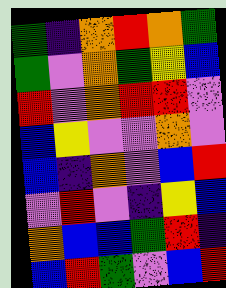[["green", "indigo", "orange", "red", "orange", "green"], ["green", "violet", "orange", "green", "yellow", "blue"], ["red", "violet", "orange", "red", "red", "violet"], ["blue", "yellow", "violet", "violet", "orange", "violet"], ["blue", "indigo", "orange", "violet", "blue", "red"], ["violet", "red", "violet", "indigo", "yellow", "blue"], ["orange", "blue", "blue", "green", "red", "indigo"], ["blue", "red", "green", "violet", "blue", "red"]]